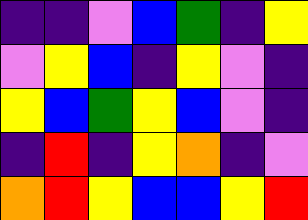[["indigo", "indigo", "violet", "blue", "green", "indigo", "yellow"], ["violet", "yellow", "blue", "indigo", "yellow", "violet", "indigo"], ["yellow", "blue", "green", "yellow", "blue", "violet", "indigo"], ["indigo", "red", "indigo", "yellow", "orange", "indigo", "violet"], ["orange", "red", "yellow", "blue", "blue", "yellow", "red"]]